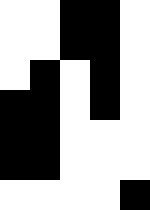[["white", "white", "black", "black", "white"], ["white", "white", "black", "black", "white"], ["white", "black", "white", "black", "white"], ["black", "black", "white", "black", "white"], ["black", "black", "white", "white", "white"], ["black", "black", "white", "white", "white"], ["white", "white", "white", "white", "black"]]